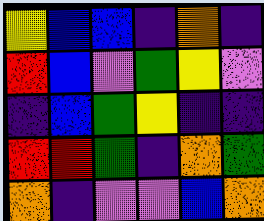[["yellow", "blue", "blue", "indigo", "orange", "indigo"], ["red", "blue", "violet", "green", "yellow", "violet"], ["indigo", "blue", "green", "yellow", "indigo", "indigo"], ["red", "red", "green", "indigo", "orange", "green"], ["orange", "indigo", "violet", "violet", "blue", "orange"]]